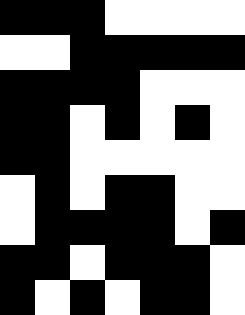[["black", "black", "black", "white", "white", "white", "white"], ["white", "white", "black", "black", "black", "black", "black"], ["black", "black", "black", "black", "white", "white", "white"], ["black", "black", "white", "black", "white", "black", "white"], ["black", "black", "white", "white", "white", "white", "white"], ["white", "black", "white", "black", "black", "white", "white"], ["white", "black", "black", "black", "black", "white", "black"], ["black", "black", "white", "black", "black", "black", "white"], ["black", "white", "black", "white", "black", "black", "white"]]